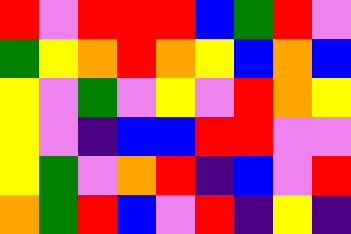[["red", "violet", "red", "red", "red", "blue", "green", "red", "violet"], ["green", "yellow", "orange", "red", "orange", "yellow", "blue", "orange", "blue"], ["yellow", "violet", "green", "violet", "yellow", "violet", "red", "orange", "yellow"], ["yellow", "violet", "indigo", "blue", "blue", "red", "red", "violet", "violet"], ["yellow", "green", "violet", "orange", "red", "indigo", "blue", "violet", "red"], ["orange", "green", "red", "blue", "violet", "red", "indigo", "yellow", "indigo"]]